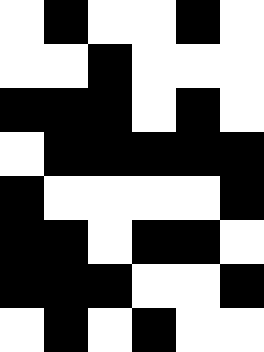[["white", "black", "white", "white", "black", "white"], ["white", "white", "black", "white", "white", "white"], ["black", "black", "black", "white", "black", "white"], ["white", "black", "black", "black", "black", "black"], ["black", "white", "white", "white", "white", "black"], ["black", "black", "white", "black", "black", "white"], ["black", "black", "black", "white", "white", "black"], ["white", "black", "white", "black", "white", "white"]]